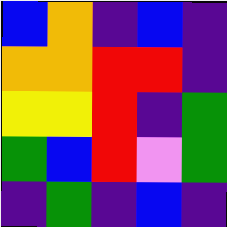[["blue", "orange", "indigo", "blue", "indigo"], ["orange", "orange", "red", "red", "indigo"], ["yellow", "yellow", "red", "indigo", "green"], ["green", "blue", "red", "violet", "green"], ["indigo", "green", "indigo", "blue", "indigo"]]